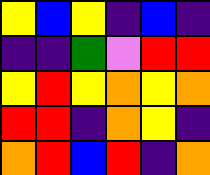[["yellow", "blue", "yellow", "indigo", "blue", "indigo"], ["indigo", "indigo", "green", "violet", "red", "red"], ["yellow", "red", "yellow", "orange", "yellow", "orange"], ["red", "red", "indigo", "orange", "yellow", "indigo"], ["orange", "red", "blue", "red", "indigo", "orange"]]